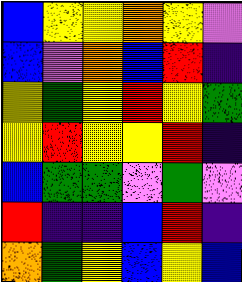[["blue", "yellow", "yellow", "orange", "yellow", "violet"], ["blue", "violet", "orange", "blue", "red", "indigo"], ["yellow", "green", "yellow", "red", "yellow", "green"], ["yellow", "red", "yellow", "yellow", "red", "indigo"], ["blue", "green", "green", "violet", "green", "violet"], ["red", "indigo", "indigo", "blue", "red", "indigo"], ["orange", "green", "yellow", "blue", "yellow", "blue"]]